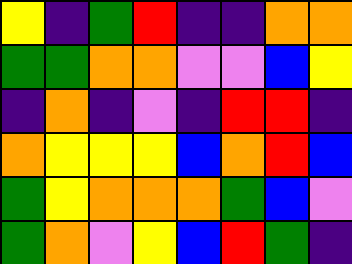[["yellow", "indigo", "green", "red", "indigo", "indigo", "orange", "orange"], ["green", "green", "orange", "orange", "violet", "violet", "blue", "yellow"], ["indigo", "orange", "indigo", "violet", "indigo", "red", "red", "indigo"], ["orange", "yellow", "yellow", "yellow", "blue", "orange", "red", "blue"], ["green", "yellow", "orange", "orange", "orange", "green", "blue", "violet"], ["green", "orange", "violet", "yellow", "blue", "red", "green", "indigo"]]